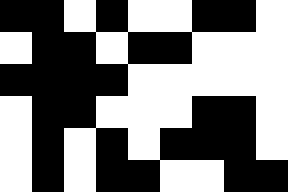[["black", "black", "white", "black", "white", "white", "black", "black", "white"], ["white", "black", "black", "white", "black", "black", "white", "white", "white"], ["black", "black", "black", "black", "white", "white", "white", "white", "white"], ["white", "black", "black", "white", "white", "white", "black", "black", "white"], ["white", "black", "white", "black", "white", "black", "black", "black", "white"], ["white", "black", "white", "black", "black", "white", "white", "black", "black"]]